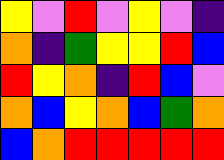[["yellow", "violet", "red", "violet", "yellow", "violet", "indigo"], ["orange", "indigo", "green", "yellow", "yellow", "red", "blue"], ["red", "yellow", "orange", "indigo", "red", "blue", "violet"], ["orange", "blue", "yellow", "orange", "blue", "green", "orange"], ["blue", "orange", "red", "red", "red", "red", "red"]]